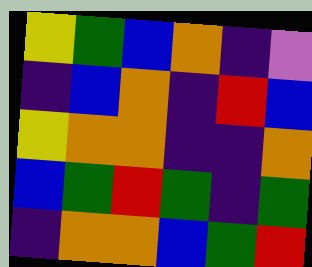[["yellow", "green", "blue", "orange", "indigo", "violet"], ["indigo", "blue", "orange", "indigo", "red", "blue"], ["yellow", "orange", "orange", "indigo", "indigo", "orange"], ["blue", "green", "red", "green", "indigo", "green"], ["indigo", "orange", "orange", "blue", "green", "red"]]